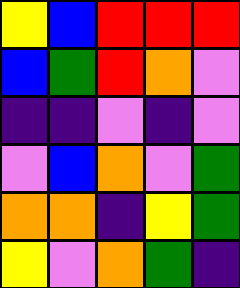[["yellow", "blue", "red", "red", "red"], ["blue", "green", "red", "orange", "violet"], ["indigo", "indigo", "violet", "indigo", "violet"], ["violet", "blue", "orange", "violet", "green"], ["orange", "orange", "indigo", "yellow", "green"], ["yellow", "violet", "orange", "green", "indigo"]]